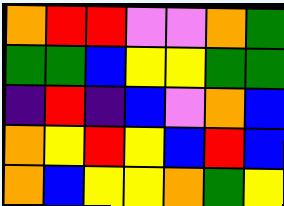[["orange", "red", "red", "violet", "violet", "orange", "green"], ["green", "green", "blue", "yellow", "yellow", "green", "green"], ["indigo", "red", "indigo", "blue", "violet", "orange", "blue"], ["orange", "yellow", "red", "yellow", "blue", "red", "blue"], ["orange", "blue", "yellow", "yellow", "orange", "green", "yellow"]]